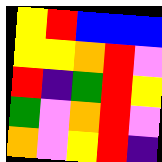[["yellow", "red", "blue", "blue", "blue"], ["yellow", "yellow", "orange", "red", "violet"], ["red", "indigo", "green", "red", "yellow"], ["green", "violet", "orange", "red", "violet"], ["orange", "violet", "yellow", "red", "indigo"]]